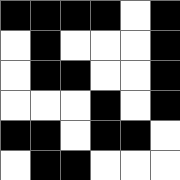[["black", "black", "black", "black", "white", "black"], ["white", "black", "white", "white", "white", "black"], ["white", "black", "black", "white", "white", "black"], ["white", "white", "white", "black", "white", "black"], ["black", "black", "white", "black", "black", "white"], ["white", "black", "black", "white", "white", "white"]]